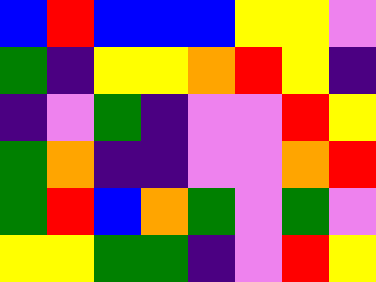[["blue", "red", "blue", "blue", "blue", "yellow", "yellow", "violet"], ["green", "indigo", "yellow", "yellow", "orange", "red", "yellow", "indigo"], ["indigo", "violet", "green", "indigo", "violet", "violet", "red", "yellow"], ["green", "orange", "indigo", "indigo", "violet", "violet", "orange", "red"], ["green", "red", "blue", "orange", "green", "violet", "green", "violet"], ["yellow", "yellow", "green", "green", "indigo", "violet", "red", "yellow"]]